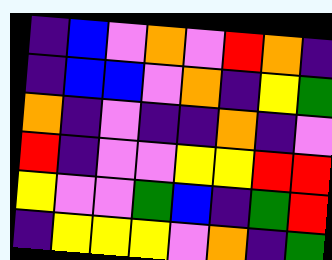[["indigo", "blue", "violet", "orange", "violet", "red", "orange", "indigo"], ["indigo", "blue", "blue", "violet", "orange", "indigo", "yellow", "green"], ["orange", "indigo", "violet", "indigo", "indigo", "orange", "indigo", "violet"], ["red", "indigo", "violet", "violet", "yellow", "yellow", "red", "red"], ["yellow", "violet", "violet", "green", "blue", "indigo", "green", "red"], ["indigo", "yellow", "yellow", "yellow", "violet", "orange", "indigo", "green"]]